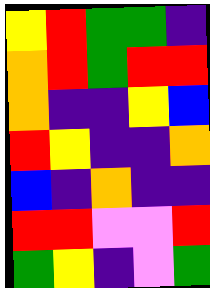[["yellow", "red", "green", "green", "indigo"], ["orange", "red", "green", "red", "red"], ["orange", "indigo", "indigo", "yellow", "blue"], ["red", "yellow", "indigo", "indigo", "orange"], ["blue", "indigo", "orange", "indigo", "indigo"], ["red", "red", "violet", "violet", "red"], ["green", "yellow", "indigo", "violet", "green"]]